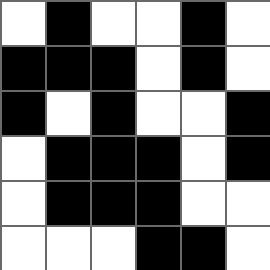[["white", "black", "white", "white", "black", "white"], ["black", "black", "black", "white", "black", "white"], ["black", "white", "black", "white", "white", "black"], ["white", "black", "black", "black", "white", "black"], ["white", "black", "black", "black", "white", "white"], ["white", "white", "white", "black", "black", "white"]]